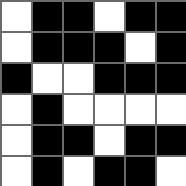[["white", "black", "black", "white", "black", "black"], ["white", "black", "black", "black", "white", "black"], ["black", "white", "white", "black", "black", "black"], ["white", "black", "white", "white", "white", "white"], ["white", "black", "black", "white", "black", "black"], ["white", "black", "white", "black", "black", "white"]]